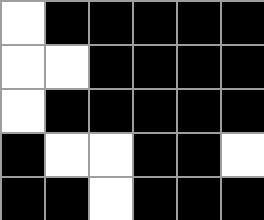[["white", "black", "black", "black", "black", "black"], ["white", "white", "black", "black", "black", "black"], ["white", "black", "black", "black", "black", "black"], ["black", "white", "white", "black", "black", "white"], ["black", "black", "white", "black", "black", "black"]]